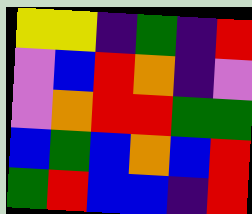[["yellow", "yellow", "indigo", "green", "indigo", "red"], ["violet", "blue", "red", "orange", "indigo", "violet"], ["violet", "orange", "red", "red", "green", "green"], ["blue", "green", "blue", "orange", "blue", "red"], ["green", "red", "blue", "blue", "indigo", "red"]]